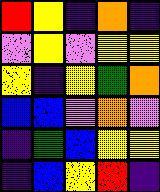[["red", "yellow", "indigo", "orange", "indigo"], ["violet", "yellow", "violet", "yellow", "yellow"], ["yellow", "indigo", "yellow", "green", "orange"], ["blue", "blue", "violet", "orange", "violet"], ["indigo", "green", "blue", "yellow", "yellow"], ["indigo", "blue", "yellow", "red", "indigo"]]